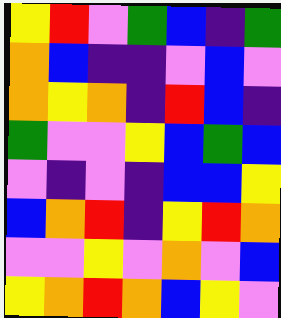[["yellow", "red", "violet", "green", "blue", "indigo", "green"], ["orange", "blue", "indigo", "indigo", "violet", "blue", "violet"], ["orange", "yellow", "orange", "indigo", "red", "blue", "indigo"], ["green", "violet", "violet", "yellow", "blue", "green", "blue"], ["violet", "indigo", "violet", "indigo", "blue", "blue", "yellow"], ["blue", "orange", "red", "indigo", "yellow", "red", "orange"], ["violet", "violet", "yellow", "violet", "orange", "violet", "blue"], ["yellow", "orange", "red", "orange", "blue", "yellow", "violet"]]